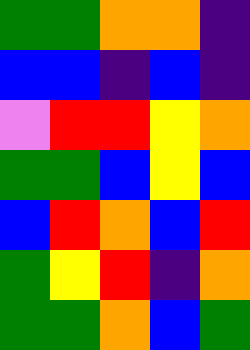[["green", "green", "orange", "orange", "indigo"], ["blue", "blue", "indigo", "blue", "indigo"], ["violet", "red", "red", "yellow", "orange"], ["green", "green", "blue", "yellow", "blue"], ["blue", "red", "orange", "blue", "red"], ["green", "yellow", "red", "indigo", "orange"], ["green", "green", "orange", "blue", "green"]]